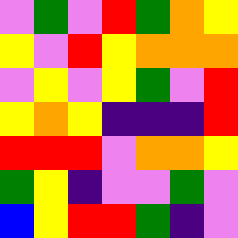[["violet", "green", "violet", "red", "green", "orange", "yellow"], ["yellow", "violet", "red", "yellow", "orange", "orange", "orange"], ["violet", "yellow", "violet", "yellow", "green", "violet", "red"], ["yellow", "orange", "yellow", "indigo", "indigo", "indigo", "red"], ["red", "red", "red", "violet", "orange", "orange", "yellow"], ["green", "yellow", "indigo", "violet", "violet", "green", "violet"], ["blue", "yellow", "red", "red", "green", "indigo", "violet"]]